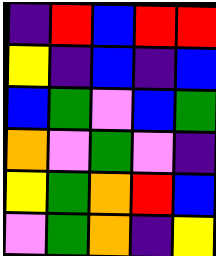[["indigo", "red", "blue", "red", "red"], ["yellow", "indigo", "blue", "indigo", "blue"], ["blue", "green", "violet", "blue", "green"], ["orange", "violet", "green", "violet", "indigo"], ["yellow", "green", "orange", "red", "blue"], ["violet", "green", "orange", "indigo", "yellow"]]